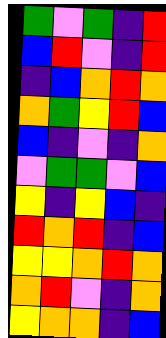[["green", "violet", "green", "indigo", "red"], ["blue", "red", "violet", "indigo", "red"], ["indigo", "blue", "orange", "red", "orange"], ["orange", "green", "yellow", "red", "blue"], ["blue", "indigo", "violet", "indigo", "orange"], ["violet", "green", "green", "violet", "blue"], ["yellow", "indigo", "yellow", "blue", "indigo"], ["red", "orange", "red", "indigo", "blue"], ["yellow", "yellow", "orange", "red", "orange"], ["orange", "red", "violet", "indigo", "orange"], ["yellow", "orange", "orange", "indigo", "blue"]]